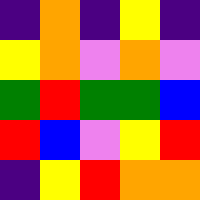[["indigo", "orange", "indigo", "yellow", "indigo"], ["yellow", "orange", "violet", "orange", "violet"], ["green", "red", "green", "green", "blue"], ["red", "blue", "violet", "yellow", "red"], ["indigo", "yellow", "red", "orange", "orange"]]